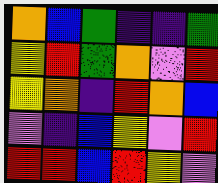[["orange", "blue", "green", "indigo", "indigo", "green"], ["yellow", "red", "green", "orange", "violet", "red"], ["yellow", "orange", "indigo", "red", "orange", "blue"], ["violet", "indigo", "blue", "yellow", "violet", "red"], ["red", "red", "blue", "red", "yellow", "violet"]]